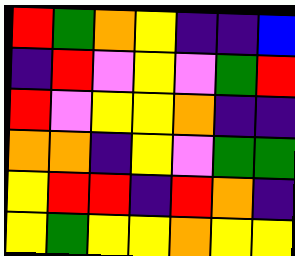[["red", "green", "orange", "yellow", "indigo", "indigo", "blue"], ["indigo", "red", "violet", "yellow", "violet", "green", "red"], ["red", "violet", "yellow", "yellow", "orange", "indigo", "indigo"], ["orange", "orange", "indigo", "yellow", "violet", "green", "green"], ["yellow", "red", "red", "indigo", "red", "orange", "indigo"], ["yellow", "green", "yellow", "yellow", "orange", "yellow", "yellow"]]